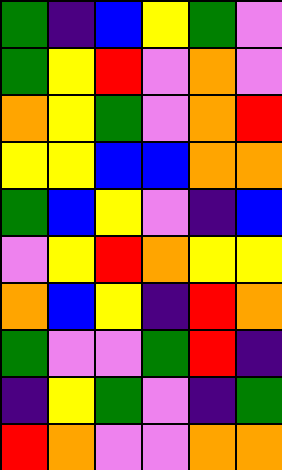[["green", "indigo", "blue", "yellow", "green", "violet"], ["green", "yellow", "red", "violet", "orange", "violet"], ["orange", "yellow", "green", "violet", "orange", "red"], ["yellow", "yellow", "blue", "blue", "orange", "orange"], ["green", "blue", "yellow", "violet", "indigo", "blue"], ["violet", "yellow", "red", "orange", "yellow", "yellow"], ["orange", "blue", "yellow", "indigo", "red", "orange"], ["green", "violet", "violet", "green", "red", "indigo"], ["indigo", "yellow", "green", "violet", "indigo", "green"], ["red", "orange", "violet", "violet", "orange", "orange"]]